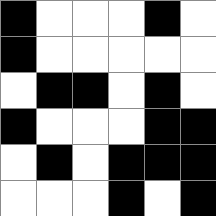[["black", "white", "white", "white", "black", "white"], ["black", "white", "white", "white", "white", "white"], ["white", "black", "black", "white", "black", "white"], ["black", "white", "white", "white", "black", "black"], ["white", "black", "white", "black", "black", "black"], ["white", "white", "white", "black", "white", "black"]]